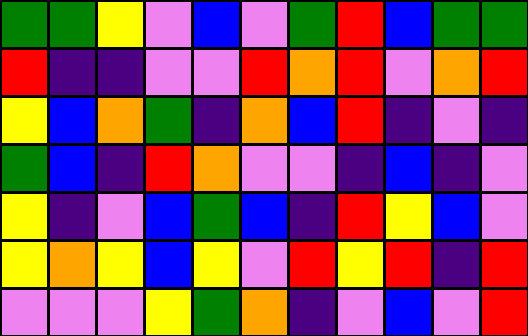[["green", "green", "yellow", "violet", "blue", "violet", "green", "red", "blue", "green", "green"], ["red", "indigo", "indigo", "violet", "violet", "red", "orange", "red", "violet", "orange", "red"], ["yellow", "blue", "orange", "green", "indigo", "orange", "blue", "red", "indigo", "violet", "indigo"], ["green", "blue", "indigo", "red", "orange", "violet", "violet", "indigo", "blue", "indigo", "violet"], ["yellow", "indigo", "violet", "blue", "green", "blue", "indigo", "red", "yellow", "blue", "violet"], ["yellow", "orange", "yellow", "blue", "yellow", "violet", "red", "yellow", "red", "indigo", "red"], ["violet", "violet", "violet", "yellow", "green", "orange", "indigo", "violet", "blue", "violet", "red"]]